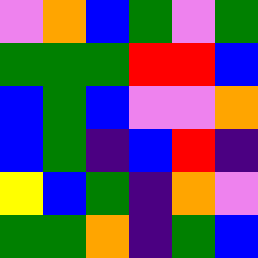[["violet", "orange", "blue", "green", "violet", "green"], ["green", "green", "green", "red", "red", "blue"], ["blue", "green", "blue", "violet", "violet", "orange"], ["blue", "green", "indigo", "blue", "red", "indigo"], ["yellow", "blue", "green", "indigo", "orange", "violet"], ["green", "green", "orange", "indigo", "green", "blue"]]